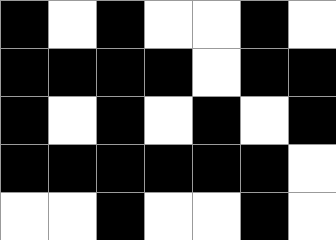[["black", "white", "black", "white", "white", "black", "white"], ["black", "black", "black", "black", "white", "black", "black"], ["black", "white", "black", "white", "black", "white", "black"], ["black", "black", "black", "black", "black", "black", "white"], ["white", "white", "black", "white", "white", "black", "white"]]